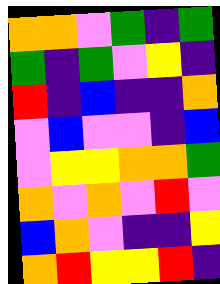[["orange", "orange", "violet", "green", "indigo", "green"], ["green", "indigo", "green", "violet", "yellow", "indigo"], ["red", "indigo", "blue", "indigo", "indigo", "orange"], ["violet", "blue", "violet", "violet", "indigo", "blue"], ["violet", "yellow", "yellow", "orange", "orange", "green"], ["orange", "violet", "orange", "violet", "red", "violet"], ["blue", "orange", "violet", "indigo", "indigo", "yellow"], ["orange", "red", "yellow", "yellow", "red", "indigo"]]